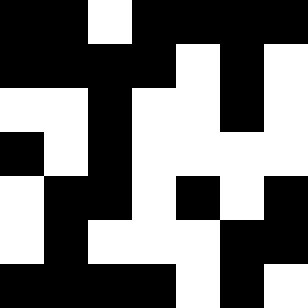[["black", "black", "white", "black", "black", "black", "black"], ["black", "black", "black", "black", "white", "black", "white"], ["white", "white", "black", "white", "white", "black", "white"], ["black", "white", "black", "white", "white", "white", "white"], ["white", "black", "black", "white", "black", "white", "black"], ["white", "black", "white", "white", "white", "black", "black"], ["black", "black", "black", "black", "white", "black", "white"]]